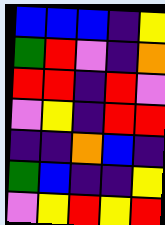[["blue", "blue", "blue", "indigo", "yellow"], ["green", "red", "violet", "indigo", "orange"], ["red", "red", "indigo", "red", "violet"], ["violet", "yellow", "indigo", "red", "red"], ["indigo", "indigo", "orange", "blue", "indigo"], ["green", "blue", "indigo", "indigo", "yellow"], ["violet", "yellow", "red", "yellow", "red"]]